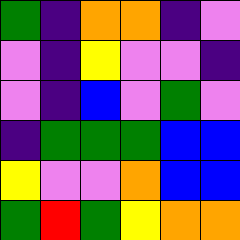[["green", "indigo", "orange", "orange", "indigo", "violet"], ["violet", "indigo", "yellow", "violet", "violet", "indigo"], ["violet", "indigo", "blue", "violet", "green", "violet"], ["indigo", "green", "green", "green", "blue", "blue"], ["yellow", "violet", "violet", "orange", "blue", "blue"], ["green", "red", "green", "yellow", "orange", "orange"]]